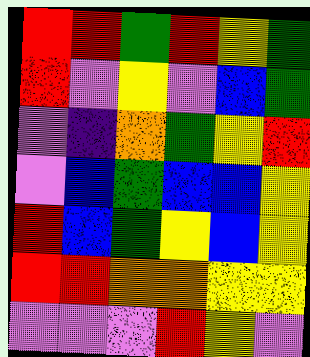[["red", "red", "green", "red", "yellow", "green"], ["red", "violet", "yellow", "violet", "blue", "green"], ["violet", "indigo", "orange", "green", "yellow", "red"], ["violet", "blue", "green", "blue", "blue", "yellow"], ["red", "blue", "green", "yellow", "blue", "yellow"], ["red", "red", "orange", "orange", "yellow", "yellow"], ["violet", "violet", "violet", "red", "yellow", "violet"]]